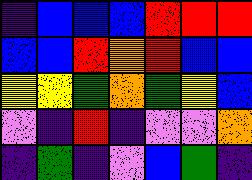[["indigo", "blue", "blue", "blue", "red", "red", "red"], ["blue", "blue", "red", "orange", "red", "blue", "blue"], ["yellow", "yellow", "green", "orange", "green", "yellow", "blue"], ["violet", "indigo", "red", "indigo", "violet", "violet", "orange"], ["indigo", "green", "indigo", "violet", "blue", "green", "indigo"]]